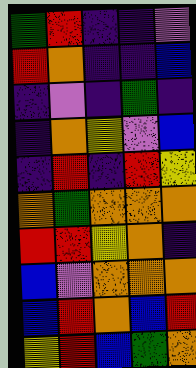[["green", "red", "indigo", "indigo", "violet"], ["red", "orange", "indigo", "indigo", "blue"], ["indigo", "violet", "indigo", "green", "indigo"], ["indigo", "orange", "yellow", "violet", "blue"], ["indigo", "red", "indigo", "red", "yellow"], ["orange", "green", "orange", "orange", "orange"], ["red", "red", "yellow", "orange", "indigo"], ["blue", "violet", "orange", "orange", "orange"], ["blue", "red", "orange", "blue", "red"], ["yellow", "red", "blue", "green", "orange"]]